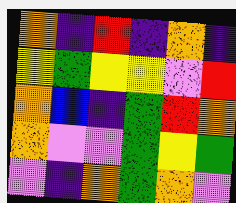[["orange", "indigo", "red", "indigo", "orange", "indigo"], ["yellow", "green", "yellow", "yellow", "violet", "red"], ["orange", "blue", "indigo", "green", "red", "orange"], ["orange", "violet", "violet", "green", "yellow", "green"], ["violet", "indigo", "orange", "green", "orange", "violet"]]